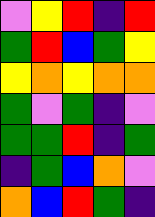[["violet", "yellow", "red", "indigo", "red"], ["green", "red", "blue", "green", "yellow"], ["yellow", "orange", "yellow", "orange", "orange"], ["green", "violet", "green", "indigo", "violet"], ["green", "green", "red", "indigo", "green"], ["indigo", "green", "blue", "orange", "violet"], ["orange", "blue", "red", "green", "indigo"]]